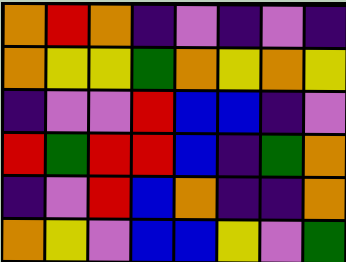[["orange", "red", "orange", "indigo", "violet", "indigo", "violet", "indigo"], ["orange", "yellow", "yellow", "green", "orange", "yellow", "orange", "yellow"], ["indigo", "violet", "violet", "red", "blue", "blue", "indigo", "violet"], ["red", "green", "red", "red", "blue", "indigo", "green", "orange"], ["indigo", "violet", "red", "blue", "orange", "indigo", "indigo", "orange"], ["orange", "yellow", "violet", "blue", "blue", "yellow", "violet", "green"]]